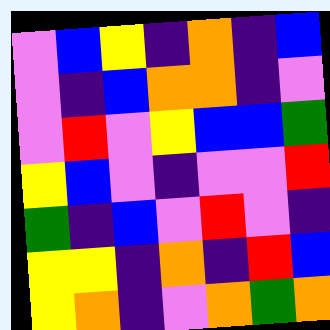[["violet", "blue", "yellow", "indigo", "orange", "indigo", "blue"], ["violet", "indigo", "blue", "orange", "orange", "indigo", "violet"], ["violet", "red", "violet", "yellow", "blue", "blue", "green"], ["yellow", "blue", "violet", "indigo", "violet", "violet", "red"], ["green", "indigo", "blue", "violet", "red", "violet", "indigo"], ["yellow", "yellow", "indigo", "orange", "indigo", "red", "blue"], ["yellow", "orange", "indigo", "violet", "orange", "green", "orange"]]